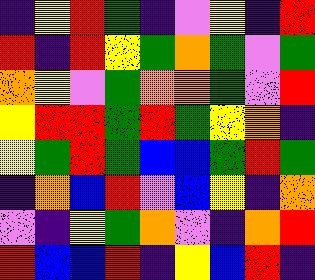[["indigo", "yellow", "red", "green", "indigo", "violet", "yellow", "indigo", "red"], ["red", "indigo", "red", "yellow", "green", "orange", "green", "violet", "green"], ["orange", "yellow", "violet", "green", "orange", "orange", "green", "violet", "red"], ["yellow", "red", "red", "green", "red", "green", "yellow", "orange", "indigo"], ["yellow", "green", "red", "green", "blue", "blue", "green", "red", "green"], ["indigo", "orange", "blue", "red", "violet", "blue", "yellow", "indigo", "orange"], ["violet", "indigo", "yellow", "green", "orange", "violet", "indigo", "orange", "red"], ["red", "blue", "blue", "red", "indigo", "yellow", "blue", "red", "indigo"]]